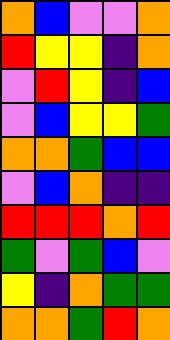[["orange", "blue", "violet", "violet", "orange"], ["red", "yellow", "yellow", "indigo", "orange"], ["violet", "red", "yellow", "indigo", "blue"], ["violet", "blue", "yellow", "yellow", "green"], ["orange", "orange", "green", "blue", "blue"], ["violet", "blue", "orange", "indigo", "indigo"], ["red", "red", "red", "orange", "red"], ["green", "violet", "green", "blue", "violet"], ["yellow", "indigo", "orange", "green", "green"], ["orange", "orange", "green", "red", "orange"]]